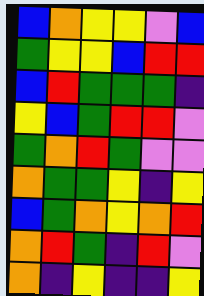[["blue", "orange", "yellow", "yellow", "violet", "blue"], ["green", "yellow", "yellow", "blue", "red", "red"], ["blue", "red", "green", "green", "green", "indigo"], ["yellow", "blue", "green", "red", "red", "violet"], ["green", "orange", "red", "green", "violet", "violet"], ["orange", "green", "green", "yellow", "indigo", "yellow"], ["blue", "green", "orange", "yellow", "orange", "red"], ["orange", "red", "green", "indigo", "red", "violet"], ["orange", "indigo", "yellow", "indigo", "indigo", "yellow"]]